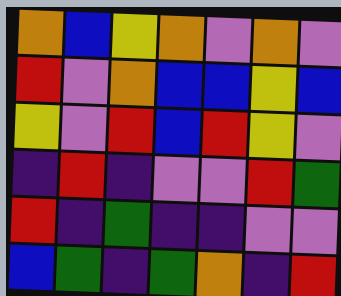[["orange", "blue", "yellow", "orange", "violet", "orange", "violet"], ["red", "violet", "orange", "blue", "blue", "yellow", "blue"], ["yellow", "violet", "red", "blue", "red", "yellow", "violet"], ["indigo", "red", "indigo", "violet", "violet", "red", "green"], ["red", "indigo", "green", "indigo", "indigo", "violet", "violet"], ["blue", "green", "indigo", "green", "orange", "indigo", "red"]]